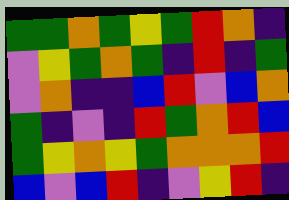[["green", "green", "orange", "green", "yellow", "green", "red", "orange", "indigo"], ["violet", "yellow", "green", "orange", "green", "indigo", "red", "indigo", "green"], ["violet", "orange", "indigo", "indigo", "blue", "red", "violet", "blue", "orange"], ["green", "indigo", "violet", "indigo", "red", "green", "orange", "red", "blue"], ["green", "yellow", "orange", "yellow", "green", "orange", "orange", "orange", "red"], ["blue", "violet", "blue", "red", "indigo", "violet", "yellow", "red", "indigo"]]